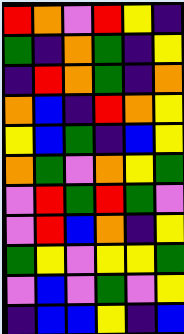[["red", "orange", "violet", "red", "yellow", "indigo"], ["green", "indigo", "orange", "green", "indigo", "yellow"], ["indigo", "red", "orange", "green", "indigo", "orange"], ["orange", "blue", "indigo", "red", "orange", "yellow"], ["yellow", "blue", "green", "indigo", "blue", "yellow"], ["orange", "green", "violet", "orange", "yellow", "green"], ["violet", "red", "green", "red", "green", "violet"], ["violet", "red", "blue", "orange", "indigo", "yellow"], ["green", "yellow", "violet", "yellow", "yellow", "green"], ["violet", "blue", "violet", "green", "violet", "yellow"], ["indigo", "blue", "blue", "yellow", "indigo", "blue"]]